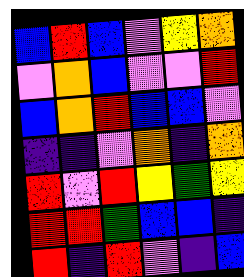[["blue", "red", "blue", "violet", "yellow", "orange"], ["violet", "orange", "blue", "violet", "violet", "red"], ["blue", "orange", "red", "blue", "blue", "violet"], ["indigo", "indigo", "violet", "orange", "indigo", "orange"], ["red", "violet", "red", "yellow", "green", "yellow"], ["red", "red", "green", "blue", "blue", "indigo"], ["red", "indigo", "red", "violet", "indigo", "blue"]]